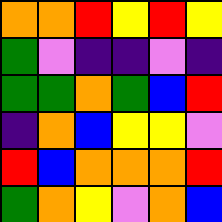[["orange", "orange", "red", "yellow", "red", "yellow"], ["green", "violet", "indigo", "indigo", "violet", "indigo"], ["green", "green", "orange", "green", "blue", "red"], ["indigo", "orange", "blue", "yellow", "yellow", "violet"], ["red", "blue", "orange", "orange", "orange", "red"], ["green", "orange", "yellow", "violet", "orange", "blue"]]